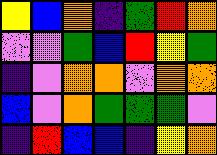[["yellow", "blue", "orange", "indigo", "green", "red", "orange"], ["violet", "violet", "green", "blue", "red", "yellow", "green"], ["indigo", "violet", "orange", "orange", "violet", "orange", "orange"], ["blue", "violet", "orange", "green", "green", "green", "violet"], ["indigo", "red", "blue", "blue", "indigo", "yellow", "orange"]]